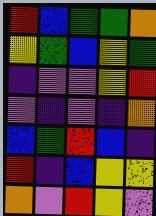[["red", "blue", "green", "green", "orange"], ["yellow", "green", "blue", "yellow", "green"], ["indigo", "violet", "violet", "yellow", "red"], ["violet", "indigo", "violet", "indigo", "orange"], ["blue", "green", "red", "blue", "indigo"], ["red", "indigo", "blue", "yellow", "yellow"], ["orange", "violet", "red", "yellow", "violet"]]